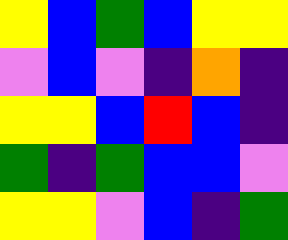[["yellow", "blue", "green", "blue", "yellow", "yellow"], ["violet", "blue", "violet", "indigo", "orange", "indigo"], ["yellow", "yellow", "blue", "red", "blue", "indigo"], ["green", "indigo", "green", "blue", "blue", "violet"], ["yellow", "yellow", "violet", "blue", "indigo", "green"]]